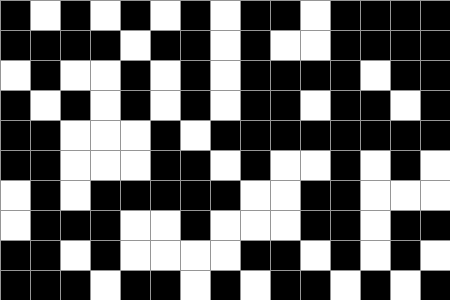[["black", "white", "black", "white", "black", "white", "black", "white", "black", "black", "white", "black", "black", "black", "black"], ["black", "black", "black", "black", "white", "black", "black", "white", "black", "white", "white", "black", "black", "black", "black"], ["white", "black", "white", "white", "black", "white", "black", "white", "black", "black", "black", "black", "white", "black", "black"], ["black", "white", "black", "white", "black", "white", "black", "white", "black", "black", "white", "black", "black", "white", "black"], ["black", "black", "white", "white", "white", "black", "white", "black", "black", "black", "black", "black", "black", "black", "black"], ["black", "black", "white", "white", "white", "black", "black", "white", "black", "white", "white", "black", "white", "black", "white"], ["white", "black", "white", "black", "black", "black", "black", "black", "white", "white", "black", "black", "white", "white", "white"], ["white", "black", "black", "black", "white", "white", "black", "white", "white", "white", "black", "black", "white", "black", "black"], ["black", "black", "white", "black", "white", "white", "white", "white", "black", "black", "white", "black", "white", "black", "white"], ["black", "black", "black", "white", "black", "black", "white", "black", "white", "black", "black", "white", "black", "white", "black"]]